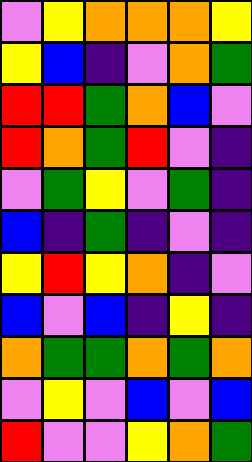[["violet", "yellow", "orange", "orange", "orange", "yellow"], ["yellow", "blue", "indigo", "violet", "orange", "green"], ["red", "red", "green", "orange", "blue", "violet"], ["red", "orange", "green", "red", "violet", "indigo"], ["violet", "green", "yellow", "violet", "green", "indigo"], ["blue", "indigo", "green", "indigo", "violet", "indigo"], ["yellow", "red", "yellow", "orange", "indigo", "violet"], ["blue", "violet", "blue", "indigo", "yellow", "indigo"], ["orange", "green", "green", "orange", "green", "orange"], ["violet", "yellow", "violet", "blue", "violet", "blue"], ["red", "violet", "violet", "yellow", "orange", "green"]]